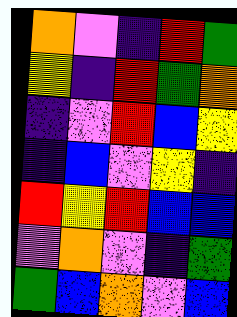[["orange", "violet", "indigo", "red", "green"], ["yellow", "indigo", "red", "green", "orange"], ["indigo", "violet", "red", "blue", "yellow"], ["indigo", "blue", "violet", "yellow", "indigo"], ["red", "yellow", "red", "blue", "blue"], ["violet", "orange", "violet", "indigo", "green"], ["green", "blue", "orange", "violet", "blue"]]